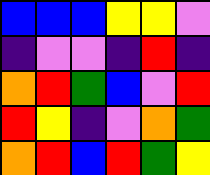[["blue", "blue", "blue", "yellow", "yellow", "violet"], ["indigo", "violet", "violet", "indigo", "red", "indigo"], ["orange", "red", "green", "blue", "violet", "red"], ["red", "yellow", "indigo", "violet", "orange", "green"], ["orange", "red", "blue", "red", "green", "yellow"]]